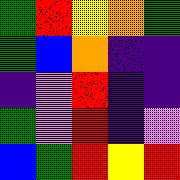[["green", "red", "yellow", "orange", "green"], ["green", "blue", "orange", "indigo", "indigo"], ["indigo", "violet", "red", "indigo", "indigo"], ["green", "violet", "red", "indigo", "violet"], ["blue", "green", "red", "yellow", "red"]]